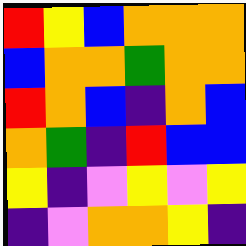[["red", "yellow", "blue", "orange", "orange", "orange"], ["blue", "orange", "orange", "green", "orange", "orange"], ["red", "orange", "blue", "indigo", "orange", "blue"], ["orange", "green", "indigo", "red", "blue", "blue"], ["yellow", "indigo", "violet", "yellow", "violet", "yellow"], ["indigo", "violet", "orange", "orange", "yellow", "indigo"]]